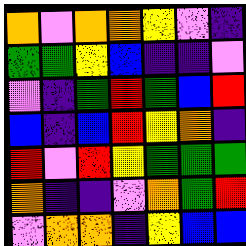[["orange", "violet", "orange", "orange", "yellow", "violet", "indigo"], ["green", "green", "yellow", "blue", "indigo", "indigo", "violet"], ["violet", "indigo", "green", "red", "green", "blue", "red"], ["blue", "indigo", "blue", "red", "yellow", "orange", "indigo"], ["red", "violet", "red", "yellow", "green", "green", "green"], ["orange", "indigo", "indigo", "violet", "orange", "green", "red"], ["violet", "orange", "orange", "indigo", "yellow", "blue", "blue"]]